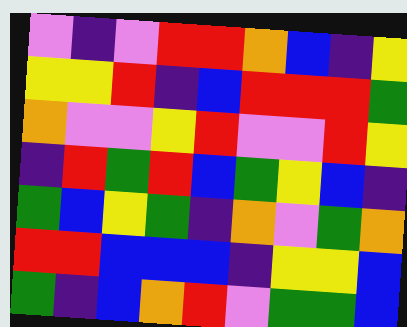[["violet", "indigo", "violet", "red", "red", "orange", "blue", "indigo", "yellow"], ["yellow", "yellow", "red", "indigo", "blue", "red", "red", "red", "green"], ["orange", "violet", "violet", "yellow", "red", "violet", "violet", "red", "yellow"], ["indigo", "red", "green", "red", "blue", "green", "yellow", "blue", "indigo"], ["green", "blue", "yellow", "green", "indigo", "orange", "violet", "green", "orange"], ["red", "red", "blue", "blue", "blue", "indigo", "yellow", "yellow", "blue"], ["green", "indigo", "blue", "orange", "red", "violet", "green", "green", "blue"]]